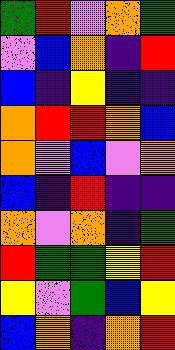[["green", "red", "violet", "orange", "green"], ["violet", "blue", "orange", "indigo", "red"], ["blue", "indigo", "yellow", "indigo", "indigo"], ["orange", "red", "red", "orange", "blue"], ["orange", "violet", "blue", "violet", "orange"], ["blue", "indigo", "red", "indigo", "indigo"], ["orange", "violet", "orange", "indigo", "green"], ["red", "green", "green", "yellow", "red"], ["yellow", "violet", "green", "blue", "yellow"], ["blue", "orange", "indigo", "orange", "red"]]